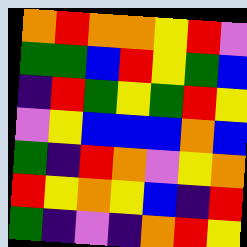[["orange", "red", "orange", "orange", "yellow", "red", "violet"], ["green", "green", "blue", "red", "yellow", "green", "blue"], ["indigo", "red", "green", "yellow", "green", "red", "yellow"], ["violet", "yellow", "blue", "blue", "blue", "orange", "blue"], ["green", "indigo", "red", "orange", "violet", "yellow", "orange"], ["red", "yellow", "orange", "yellow", "blue", "indigo", "red"], ["green", "indigo", "violet", "indigo", "orange", "red", "yellow"]]